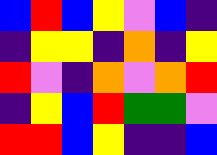[["blue", "red", "blue", "yellow", "violet", "blue", "indigo"], ["indigo", "yellow", "yellow", "indigo", "orange", "indigo", "yellow"], ["red", "violet", "indigo", "orange", "violet", "orange", "red"], ["indigo", "yellow", "blue", "red", "green", "green", "violet"], ["red", "red", "blue", "yellow", "indigo", "indigo", "blue"]]